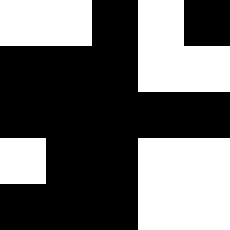[["white", "white", "black", "white", "black"], ["black", "black", "black", "white", "white"], ["black", "black", "black", "black", "black"], ["white", "black", "black", "white", "white"], ["black", "black", "black", "white", "white"]]